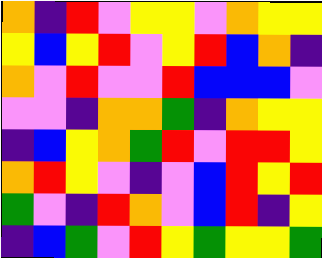[["orange", "indigo", "red", "violet", "yellow", "yellow", "violet", "orange", "yellow", "yellow"], ["yellow", "blue", "yellow", "red", "violet", "yellow", "red", "blue", "orange", "indigo"], ["orange", "violet", "red", "violet", "violet", "red", "blue", "blue", "blue", "violet"], ["violet", "violet", "indigo", "orange", "orange", "green", "indigo", "orange", "yellow", "yellow"], ["indigo", "blue", "yellow", "orange", "green", "red", "violet", "red", "red", "yellow"], ["orange", "red", "yellow", "violet", "indigo", "violet", "blue", "red", "yellow", "red"], ["green", "violet", "indigo", "red", "orange", "violet", "blue", "red", "indigo", "yellow"], ["indigo", "blue", "green", "violet", "red", "yellow", "green", "yellow", "yellow", "green"]]